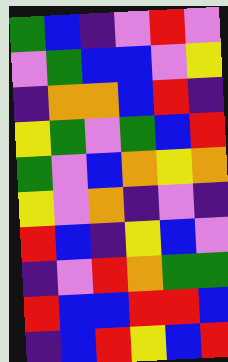[["green", "blue", "indigo", "violet", "red", "violet"], ["violet", "green", "blue", "blue", "violet", "yellow"], ["indigo", "orange", "orange", "blue", "red", "indigo"], ["yellow", "green", "violet", "green", "blue", "red"], ["green", "violet", "blue", "orange", "yellow", "orange"], ["yellow", "violet", "orange", "indigo", "violet", "indigo"], ["red", "blue", "indigo", "yellow", "blue", "violet"], ["indigo", "violet", "red", "orange", "green", "green"], ["red", "blue", "blue", "red", "red", "blue"], ["indigo", "blue", "red", "yellow", "blue", "red"]]